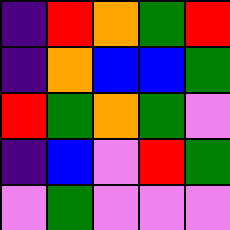[["indigo", "red", "orange", "green", "red"], ["indigo", "orange", "blue", "blue", "green"], ["red", "green", "orange", "green", "violet"], ["indigo", "blue", "violet", "red", "green"], ["violet", "green", "violet", "violet", "violet"]]